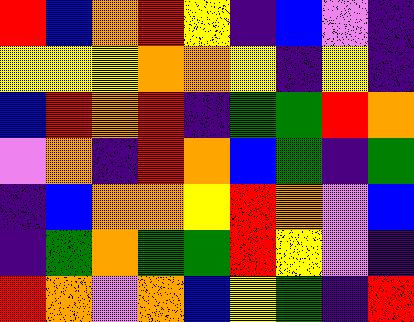[["red", "blue", "orange", "red", "yellow", "indigo", "blue", "violet", "indigo"], ["yellow", "yellow", "yellow", "orange", "orange", "yellow", "indigo", "yellow", "indigo"], ["blue", "red", "orange", "red", "indigo", "green", "green", "red", "orange"], ["violet", "orange", "indigo", "red", "orange", "blue", "green", "indigo", "green"], ["indigo", "blue", "orange", "orange", "yellow", "red", "orange", "violet", "blue"], ["indigo", "green", "orange", "green", "green", "red", "yellow", "violet", "indigo"], ["red", "orange", "violet", "orange", "blue", "yellow", "green", "indigo", "red"]]